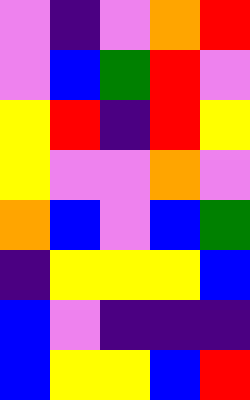[["violet", "indigo", "violet", "orange", "red"], ["violet", "blue", "green", "red", "violet"], ["yellow", "red", "indigo", "red", "yellow"], ["yellow", "violet", "violet", "orange", "violet"], ["orange", "blue", "violet", "blue", "green"], ["indigo", "yellow", "yellow", "yellow", "blue"], ["blue", "violet", "indigo", "indigo", "indigo"], ["blue", "yellow", "yellow", "blue", "red"]]